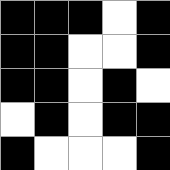[["black", "black", "black", "white", "black"], ["black", "black", "white", "white", "black"], ["black", "black", "white", "black", "white"], ["white", "black", "white", "black", "black"], ["black", "white", "white", "white", "black"]]